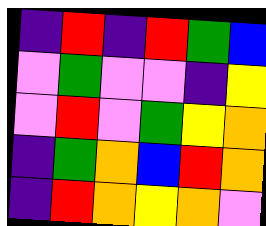[["indigo", "red", "indigo", "red", "green", "blue"], ["violet", "green", "violet", "violet", "indigo", "yellow"], ["violet", "red", "violet", "green", "yellow", "orange"], ["indigo", "green", "orange", "blue", "red", "orange"], ["indigo", "red", "orange", "yellow", "orange", "violet"]]